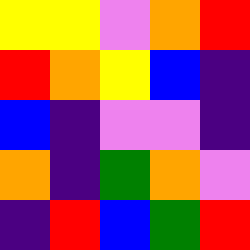[["yellow", "yellow", "violet", "orange", "red"], ["red", "orange", "yellow", "blue", "indigo"], ["blue", "indigo", "violet", "violet", "indigo"], ["orange", "indigo", "green", "orange", "violet"], ["indigo", "red", "blue", "green", "red"]]